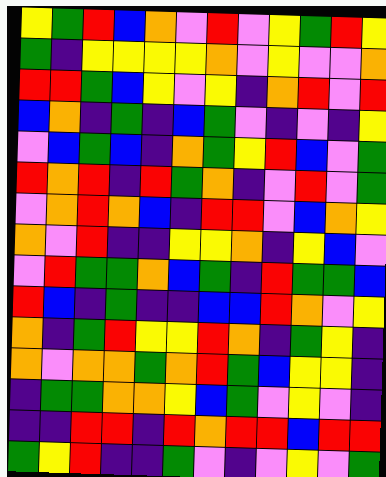[["yellow", "green", "red", "blue", "orange", "violet", "red", "violet", "yellow", "green", "red", "yellow"], ["green", "indigo", "yellow", "yellow", "yellow", "yellow", "orange", "violet", "yellow", "violet", "violet", "orange"], ["red", "red", "green", "blue", "yellow", "violet", "yellow", "indigo", "orange", "red", "violet", "red"], ["blue", "orange", "indigo", "green", "indigo", "blue", "green", "violet", "indigo", "violet", "indigo", "yellow"], ["violet", "blue", "green", "blue", "indigo", "orange", "green", "yellow", "red", "blue", "violet", "green"], ["red", "orange", "red", "indigo", "red", "green", "orange", "indigo", "violet", "red", "violet", "green"], ["violet", "orange", "red", "orange", "blue", "indigo", "red", "red", "violet", "blue", "orange", "yellow"], ["orange", "violet", "red", "indigo", "indigo", "yellow", "yellow", "orange", "indigo", "yellow", "blue", "violet"], ["violet", "red", "green", "green", "orange", "blue", "green", "indigo", "red", "green", "green", "blue"], ["red", "blue", "indigo", "green", "indigo", "indigo", "blue", "blue", "red", "orange", "violet", "yellow"], ["orange", "indigo", "green", "red", "yellow", "yellow", "red", "orange", "indigo", "green", "yellow", "indigo"], ["orange", "violet", "orange", "orange", "green", "orange", "red", "green", "blue", "yellow", "yellow", "indigo"], ["indigo", "green", "green", "orange", "orange", "yellow", "blue", "green", "violet", "yellow", "violet", "indigo"], ["indigo", "indigo", "red", "red", "indigo", "red", "orange", "red", "red", "blue", "red", "red"], ["green", "yellow", "red", "indigo", "indigo", "green", "violet", "indigo", "violet", "yellow", "violet", "green"]]